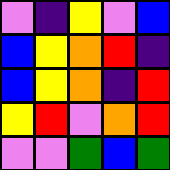[["violet", "indigo", "yellow", "violet", "blue"], ["blue", "yellow", "orange", "red", "indigo"], ["blue", "yellow", "orange", "indigo", "red"], ["yellow", "red", "violet", "orange", "red"], ["violet", "violet", "green", "blue", "green"]]